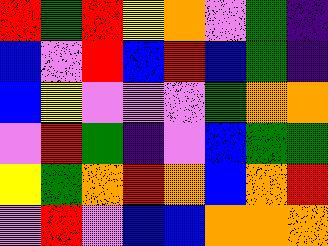[["red", "green", "red", "yellow", "orange", "violet", "green", "indigo"], ["blue", "violet", "red", "blue", "red", "blue", "green", "indigo"], ["blue", "yellow", "violet", "violet", "violet", "green", "orange", "orange"], ["violet", "red", "green", "indigo", "violet", "blue", "green", "green"], ["yellow", "green", "orange", "red", "orange", "blue", "orange", "red"], ["violet", "red", "violet", "blue", "blue", "orange", "orange", "orange"]]